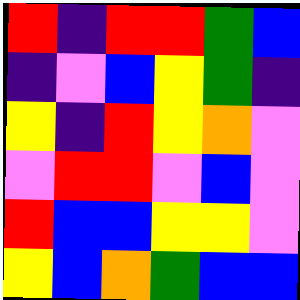[["red", "indigo", "red", "red", "green", "blue"], ["indigo", "violet", "blue", "yellow", "green", "indigo"], ["yellow", "indigo", "red", "yellow", "orange", "violet"], ["violet", "red", "red", "violet", "blue", "violet"], ["red", "blue", "blue", "yellow", "yellow", "violet"], ["yellow", "blue", "orange", "green", "blue", "blue"]]